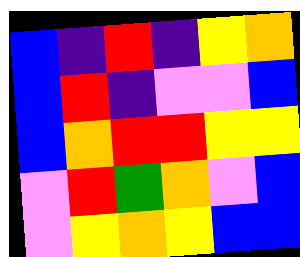[["blue", "indigo", "red", "indigo", "yellow", "orange"], ["blue", "red", "indigo", "violet", "violet", "blue"], ["blue", "orange", "red", "red", "yellow", "yellow"], ["violet", "red", "green", "orange", "violet", "blue"], ["violet", "yellow", "orange", "yellow", "blue", "blue"]]